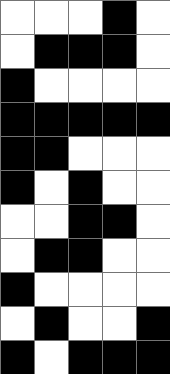[["white", "white", "white", "black", "white"], ["white", "black", "black", "black", "white"], ["black", "white", "white", "white", "white"], ["black", "black", "black", "black", "black"], ["black", "black", "white", "white", "white"], ["black", "white", "black", "white", "white"], ["white", "white", "black", "black", "white"], ["white", "black", "black", "white", "white"], ["black", "white", "white", "white", "white"], ["white", "black", "white", "white", "black"], ["black", "white", "black", "black", "black"]]